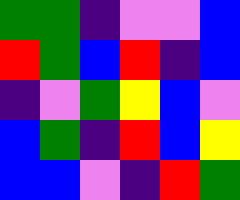[["green", "green", "indigo", "violet", "violet", "blue"], ["red", "green", "blue", "red", "indigo", "blue"], ["indigo", "violet", "green", "yellow", "blue", "violet"], ["blue", "green", "indigo", "red", "blue", "yellow"], ["blue", "blue", "violet", "indigo", "red", "green"]]